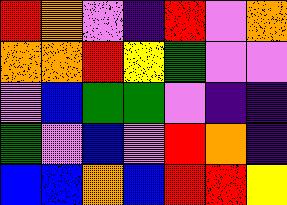[["red", "orange", "violet", "indigo", "red", "violet", "orange"], ["orange", "orange", "red", "yellow", "green", "violet", "violet"], ["violet", "blue", "green", "green", "violet", "indigo", "indigo"], ["green", "violet", "blue", "violet", "red", "orange", "indigo"], ["blue", "blue", "orange", "blue", "red", "red", "yellow"]]